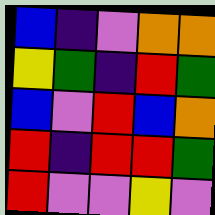[["blue", "indigo", "violet", "orange", "orange"], ["yellow", "green", "indigo", "red", "green"], ["blue", "violet", "red", "blue", "orange"], ["red", "indigo", "red", "red", "green"], ["red", "violet", "violet", "yellow", "violet"]]